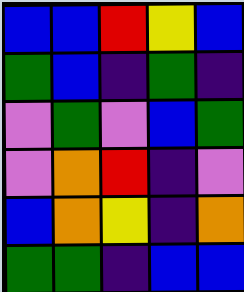[["blue", "blue", "red", "yellow", "blue"], ["green", "blue", "indigo", "green", "indigo"], ["violet", "green", "violet", "blue", "green"], ["violet", "orange", "red", "indigo", "violet"], ["blue", "orange", "yellow", "indigo", "orange"], ["green", "green", "indigo", "blue", "blue"]]